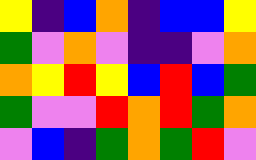[["yellow", "indigo", "blue", "orange", "indigo", "blue", "blue", "yellow"], ["green", "violet", "orange", "violet", "indigo", "indigo", "violet", "orange"], ["orange", "yellow", "red", "yellow", "blue", "red", "blue", "green"], ["green", "violet", "violet", "red", "orange", "red", "green", "orange"], ["violet", "blue", "indigo", "green", "orange", "green", "red", "violet"]]